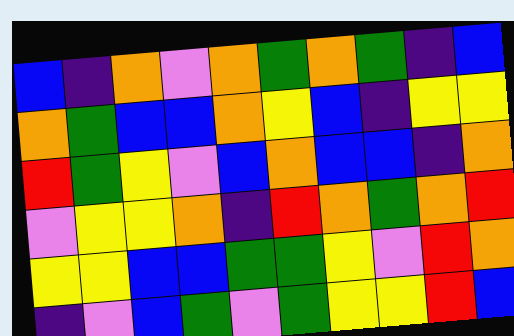[["blue", "indigo", "orange", "violet", "orange", "green", "orange", "green", "indigo", "blue"], ["orange", "green", "blue", "blue", "orange", "yellow", "blue", "indigo", "yellow", "yellow"], ["red", "green", "yellow", "violet", "blue", "orange", "blue", "blue", "indigo", "orange"], ["violet", "yellow", "yellow", "orange", "indigo", "red", "orange", "green", "orange", "red"], ["yellow", "yellow", "blue", "blue", "green", "green", "yellow", "violet", "red", "orange"], ["indigo", "violet", "blue", "green", "violet", "green", "yellow", "yellow", "red", "blue"]]